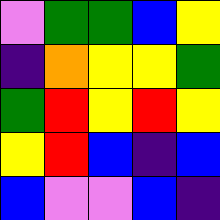[["violet", "green", "green", "blue", "yellow"], ["indigo", "orange", "yellow", "yellow", "green"], ["green", "red", "yellow", "red", "yellow"], ["yellow", "red", "blue", "indigo", "blue"], ["blue", "violet", "violet", "blue", "indigo"]]